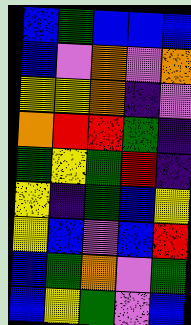[["blue", "green", "blue", "blue", "blue"], ["blue", "violet", "orange", "violet", "orange"], ["yellow", "yellow", "orange", "indigo", "violet"], ["orange", "red", "red", "green", "indigo"], ["green", "yellow", "green", "red", "indigo"], ["yellow", "indigo", "green", "blue", "yellow"], ["yellow", "blue", "violet", "blue", "red"], ["blue", "green", "orange", "violet", "green"], ["blue", "yellow", "green", "violet", "blue"]]